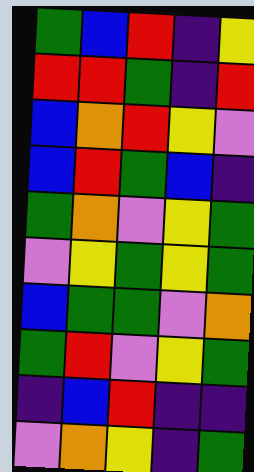[["green", "blue", "red", "indigo", "yellow"], ["red", "red", "green", "indigo", "red"], ["blue", "orange", "red", "yellow", "violet"], ["blue", "red", "green", "blue", "indigo"], ["green", "orange", "violet", "yellow", "green"], ["violet", "yellow", "green", "yellow", "green"], ["blue", "green", "green", "violet", "orange"], ["green", "red", "violet", "yellow", "green"], ["indigo", "blue", "red", "indigo", "indigo"], ["violet", "orange", "yellow", "indigo", "green"]]